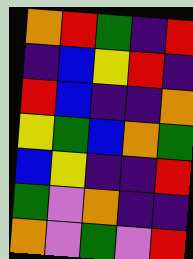[["orange", "red", "green", "indigo", "red"], ["indigo", "blue", "yellow", "red", "indigo"], ["red", "blue", "indigo", "indigo", "orange"], ["yellow", "green", "blue", "orange", "green"], ["blue", "yellow", "indigo", "indigo", "red"], ["green", "violet", "orange", "indigo", "indigo"], ["orange", "violet", "green", "violet", "red"]]